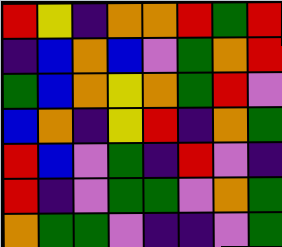[["red", "yellow", "indigo", "orange", "orange", "red", "green", "red"], ["indigo", "blue", "orange", "blue", "violet", "green", "orange", "red"], ["green", "blue", "orange", "yellow", "orange", "green", "red", "violet"], ["blue", "orange", "indigo", "yellow", "red", "indigo", "orange", "green"], ["red", "blue", "violet", "green", "indigo", "red", "violet", "indigo"], ["red", "indigo", "violet", "green", "green", "violet", "orange", "green"], ["orange", "green", "green", "violet", "indigo", "indigo", "violet", "green"]]